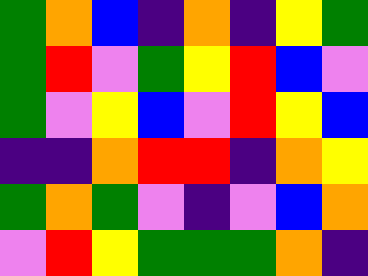[["green", "orange", "blue", "indigo", "orange", "indigo", "yellow", "green"], ["green", "red", "violet", "green", "yellow", "red", "blue", "violet"], ["green", "violet", "yellow", "blue", "violet", "red", "yellow", "blue"], ["indigo", "indigo", "orange", "red", "red", "indigo", "orange", "yellow"], ["green", "orange", "green", "violet", "indigo", "violet", "blue", "orange"], ["violet", "red", "yellow", "green", "green", "green", "orange", "indigo"]]